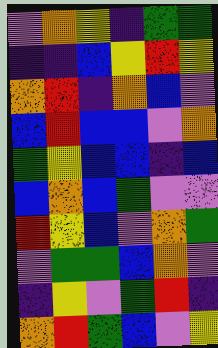[["violet", "orange", "yellow", "indigo", "green", "green"], ["indigo", "indigo", "blue", "yellow", "red", "yellow"], ["orange", "red", "indigo", "orange", "blue", "violet"], ["blue", "red", "blue", "blue", "violet", "orange"], ["green", "yellow", "blue", "blue", "indigo", "blue"], ["blue", "orange", "blue", "green", "violet", "violet"], ["red", "yellow", "blue", "violet", "orange", "green"], ["violet", "green", "green", "blue", "orange", "violet"], ["indigo", "yellow", "violet", "green", "red", "indigo"], ["orange", "red", "green", "blue", "violet", "yellow"]]